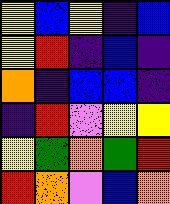[["yellow", "blue", "yellow", "indigo", "blue"], ["yellow", "red", "indigo", "blue", "indigo"], ["orange", "indigo", "blue", "blue", "indigo"], ["indigo", "red", "violet", "yellow", "yellow"], ["yellow", "green", "orange", "green", "red"], ["red", "orange", "violet", "blue", "orange"]]